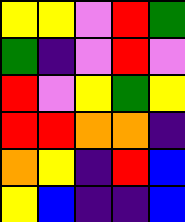[["yellow", "yellow", "violet", "red", "green"], ["green", "indigo", "violet", "red", "violet"], ["red", "violet", "yellow", "green", "yellow"], ["red", "red", "orange", "orange", "indigo"], ["orange", "yellow", "indigo", "red", "blue"], ["yellow", "blue", "indigo", "indigo", "blue"]]